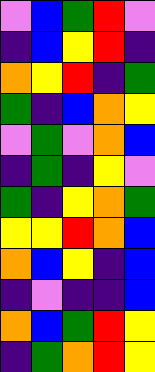[["violet", "blue", "green", "red", "violet"], ["indigo", "blue", "yellow", "red", "indigo"], ["orange", "yellow", "red", "indigo", "green"], ["green", "indigo", "blue", "orange", "yellow"], ["violet", "green", "violet", "orange", "blue"], ["indigo", "green", "indigo", "yellow", "violet"], ["green", "indigo", "yellow", "orange", "green"], ["yellow", "yellow", "red", "orange", "blue"], ["orange", "blue", "yellow", "indigo", "blue"], ["indigo", "violet", "indigo", "indigo", "blue"], ["orange", "blue", "green", "red", "yellow"], ["indigo", "green", "orange", "red", "yellow"]]